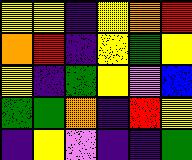[["yellow", "yellow", "indigo", "yellow", "orange", "red"], ["orange", "red", "indigo", "yellow", "green", "yellow"], ["yellow", "indigo", "green", "yellow", "violet", "blue"], ["green", "green", "orange", "indigo", "red", "yellow"], ["indigo", "yellow", "violet", "indigo", "indigo", "green"]]